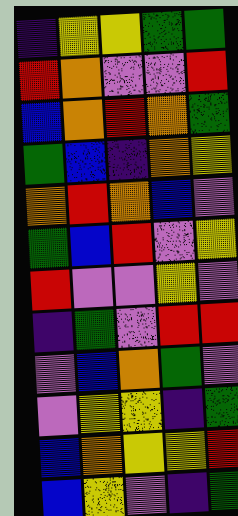[["indigo", "yellow", "yellow", "green", "green"], ["red", "orange", "violet", "violet", "red"], ["blue", "orange", "red", "orange", "green"], ["green", "blue", "indigo", "orange", "yellow"], ["orange", "red", "orange", "blue", "violet"], ["green", "blue", "red", "violet", "yellow"], ["red", "violet", "violet", "yellow", "violet"], ["indigo", "green", "violet", "red", "red"], ["violet", "blue", "orange", "green", "violet"], ["violet", "yellow", "yellow", "indigo", "green"], ["blue", "orange", "yellow", "yellow", "red"], ["blue", "yellow", "violet", "indigo", "green"]]